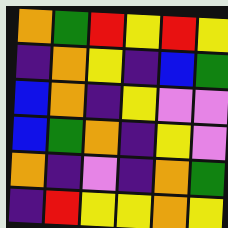[["orange", "green", "red", "yellow", "red", "yellow"], ["indigo", "orange", "yellow", "indigo", "blue", "green"], ["blue", "orange", "indigo", "yellow", "violet", "violet"], ["blue", "green", "orange", "indigo", "yellow", "violet"], ["orange", "indigo", "violet", "indigo", "orange", "green"], ["indigo", "red", "yellow", "yellow", "orange", "yellow"]]